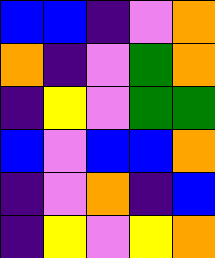[["blue", "blue", "indigo", "violet", "orange"], ["orange", "indigo", "violet", "green", "orange"], ["indigo", "yellow", "violet", "green", "green"], ["blue", "violet", "blue", "blue", "orange"], ["indigo", "violet", "orange", "indigo", "blue"], ["indigo", "yellow", "violet", "yellow", "orange"]]